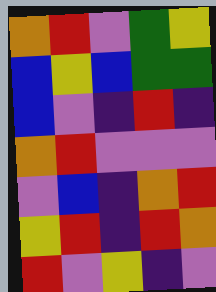[["orange", "red", "violet", "green", "yellow"], ["blue", "yellow", "blue", "green", "green"], ["blue", "violet", "indigo", "red", "indigo"], ["orange", "red", "violet", "violet", "violet"], ["violet", "blue", "indigo", "orange", "red"], ["yellow", "red", "indigo", "red", "orange"], ["red", "violet", "yellow", "indigo", "violet"]]